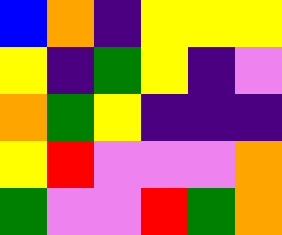[["blue", "orange", "indigo", "yellow", "yellow", "yellow"], ["yellow", "indigo", "green", "yellow", "indigo", "violet"], ["orange", "green", "yellow", "indigo", "indigo", "indigo"], ["yellow", "red", "violet", "violet", "violet", "orange"], ["green", "violet", "violet", "red", "green", "orange"]]